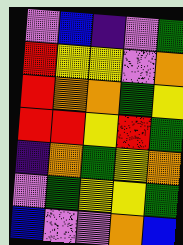[["violet", "blue", "indigo", "violet", "green"], ["red", "yellow", "yellow", "violet", "orange"], ["red", "orange", "orange", "green", "yellow"], ["red", "red", "yellow", "red", "green"], ["indigo", "orange", "green", "yellow", "orange"], ["violet", "green", "yellow", "yellow", "green"], ["blue", "violet", "violet", "orange", "blue"]]